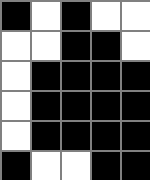[["black", "white", "black", "white", "white"], ["white", "white", "black", "black", "white"], ["white", "black", "black", "black", "black"], ["white", "black", "black", "black", "black"], ["white", "black", "black", "black", "black"], ["black", "white", "white", "black", "black"]]